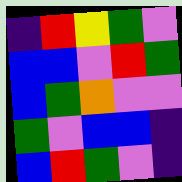[["indigo", "red", "yellow", "green", "violet"], ["blue", "blue", "violet", "red", "green"], ["blue", "green", "orange", "violet", "violet"], ["green", "violet", "blue", "blue", "indigo"], ["blue", "red", "green", "violet", "indigo"]]